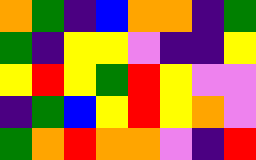[["orange", "green", "indigo", "blue", "orange", "orange", "indigo", "green"], ["green", "indigo", "yellow", "yellow", "violet", "indigo", "indigo", "yellow"], ["yellow", "red", "yellow", "green", "red", "yellow", "violet", "violet"], ["indigo", "green", "blue", "yellow", "red", "yellow", "orange", "violet"], ["green", "orange", "red", "orange", "orange", "violet", "indigo", "red"]]